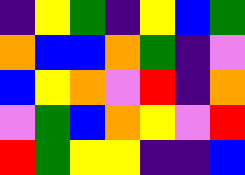[["indigo", "yellow", "green", "indigo", "yellow", "blue", "green"], ["orange", "blue", "blue", "orange", "green", "indigo", "violet"], ["blue", "yellow", "orange", "violet", "red", "indigo", "orange"], ["violet", "green", "blue", "orange", "yellow", "violet", "red"], ["red", "green", "yellow", "yellow", "indigo", "indigo", "blue"]]